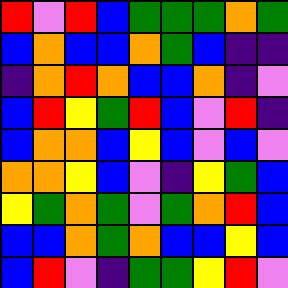[["red", "violet", "red", "blue", "green", "green", "green", "orange", "green"], ["blue", "orange", "blue", "blue", "orange", "green", "blue", "indigo", "indigo"], ["indigo", "orange", "red", "orange", "blue", "blue", "orange", "indigo", "violet"], ["blue", "red", "yellow", "green", "red", "blue", "violet", "red", "indigo"], ["blue", "orange", "orange", "blue", "yellow", "blue", "violet", "blue", "violet"], ["orange", "orange", "yellow", "blue", "violet", "indigo", "yellow", "green", "blue"], ["yellow", "green", "orange", "green", "violet", "green", "orange", "red", "blue"], ["blue", "blue", "orange", "green", "orange", "blue", "blue", "yellow", "blue"], ["blue", "red", "violet", "indigo", "green", "green", "yellow", "red", "violet"]]